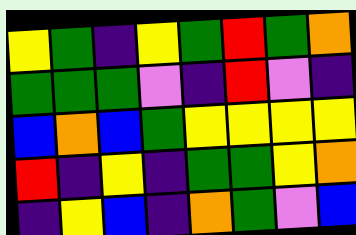[["yellow", "green", "indigo", "yellow", "green", "red", "green", "orange"], ["green", "green", "green", "violet", "indigo", "red", "violet", "indigo"], ["blue", "orange", "blue", "green", "yellow", "yellow", "yellow", "yellow"], ["red", "indigo", "yellow", "indigo", "green", "green", "yellow", "orange"], ["indigo", "yellow", "blue", "indigo", "orange", "green", "violet", "blue"]]